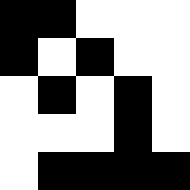[["black", "black", "white", "white", "white"], ["black", "white", "black", "white", "white"], ["white", "black", "white", "black", "white"], ["white", "white", "white", "black", "white"], ["white", "black", "black", "black", "black"]]